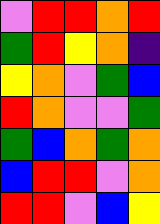[["violet", "red", "red", "orange", "red"], ["green", "red", "yellow", "orange", "indigo"], ["yellow", "orange", "violet", "green", "blue"], ["red", "orange", "violet", "violet", "green"], ["green", "blue", "orange", "green", "orange"], ["blue", "red", "red", "violet", "orange"], ["red", "red", "violet", "blue", "yellow"]]